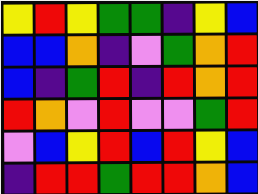[["yellow", "red", "yellow", "green", "green", "indigo", "yellow", "blue"], ["blue", "blue", "orange", "indigo", "violet", "green", "orange", "red"], ["blue", "indigo", "green", "red", "indigo", "red", "orange", "red"], ["red", "orange", "violet", "red", "violet", "violet", "green", "red"], ["violet", "blue", "yellow", "red", "blue", "red", "yellow", "blue"], ["indigo", "red", "red", "green", "red", "red", "orange", "blue"]]